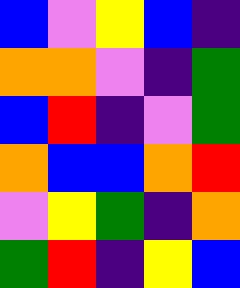[["blue", "violet", "yellow", "blue", "indigo"], ["orange", "orange", "violet", "indigo", "green"], ["blue", "red", "indigo", "violet", "green"], ["orange", "blue", "blue", "orange", "red"], ["violet", "yellow", "green", "indigo", "orange"], ["green", "red", "indigo", "yellow", "blue"]]